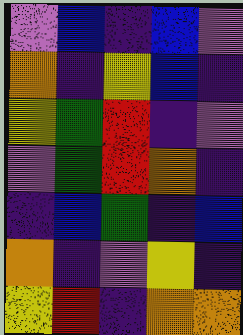[["violet", "blue", "indigo", "blue", "violet"], ["orange", "indigo", "yellow", "blue", "indigo"], ["yellow", "green", "red", "indigo", "violet"], ["violet", "green", "red", "orange", "indigo"], ["indigo", "blue", "green", "indigo", "blue"], ["orange", "indigo", "violet", "yellow", "indigo"], ["yellow", "red", "indigo", "orange", "orange"]]